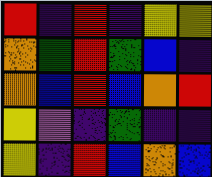[["red", "indigo", "red", "indigo", "yellow", "yellow"], ["orange", "green", "red", "green", "blue", "indigo"], ["orange", "blue", "red", "blue", "orange", "red"], ["yellow", "violet", "indigo", "green", "indigo", "indigo"], ["yellow", "indigo", "red", "blue", "orange", "blue"]]